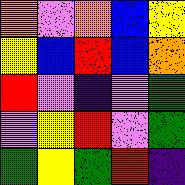[["orange", "violet", "orange", "blue", "yellow"], ["yellow", "blue", "red", "blue", "orange"], ["red", "violet", "indigo", "violet", "green"], ["violet", "yellow", "red", "violet", "green"], ["green", "yellow", "green", "red", "indigo"]]